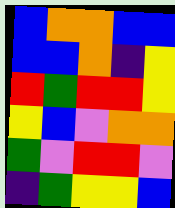[["blue", "orange", "orange", "blue", "blue"], ["blue", "blue", "orange", "indigo", "yellow"], ["red", "green", "red", "red", "yellow"], ["yellow", "blue", "violet", "orange", "orange"], ["green", "violet", "red", "red", "violet"], ["indigo", "green", "yellow", "yellow", "blue"]]